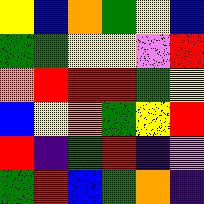[["yellow", "blue", "orange", "green", "yellow", "blue"], ["green", "green", "yellow", "yellow", "violet", "red"], ["orange", "red", "red", "red", "green", "yellow"], ["blue", "yellow", "orange", "green", "yellow", "red"], ["red", "indigo", "green", "red", "indigo", "violet"], ["green", "red", "blue", "green", "orange", "indigo"]]